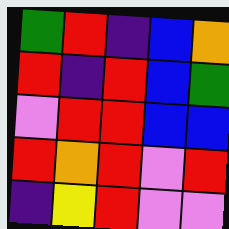[["green", "red", "indigo", "blue", "orange"], ["red", "indigo", "red", "blue", "green"], ["violet", "red", "red", "blue", "blue"], ["red", "orange", "red", "violet", "red"], ["indigo", "yellow", "red", "violet", "violet"]]